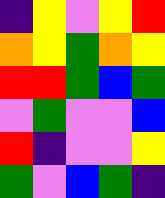[["indigo", "yellow", "violet", "yellow", "red"], ["orange", "yellow", "green", "orange", "yellow"], ["red", "red", "green", "blue", "green"], ["violet", "green", "violet", "violet", "blue"], ["red", "indigo", "violet", "violet", "yellow"], ["green", "violet", "blue", "green", "indigo"]]